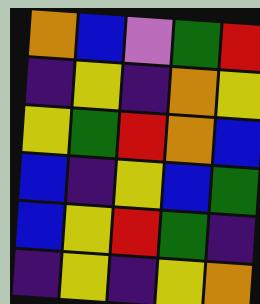[["orange", "blue", "violet", "green", "red"], ["indigo", "yellow", "indigo", "orange", "yellow"], ["yellow", "green", "red", "orange", "blue"], ["blue", "indigo", "yellow", "blue", "green"], ["blue", "yellow", "red", "green", "indigo"], ["indigo", "yellow", "indigo", "yellow", "orange"]]